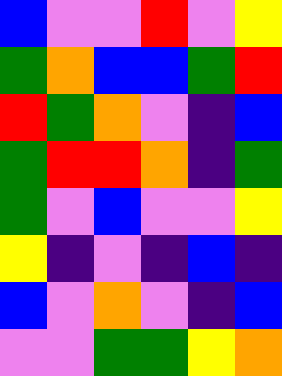[["blue", "violet", "violet", "red", "violet", "yellow"], ["green", "orange", "blue", "blue", "green", "red"], ["red", "green", "orange", "violet", "indigo", "blue"], ["green", "red", "red", "orange", "indigo", "green"], ["green", "violet", "blue", "violet", "violet", "yellow"], ["yellow", "indigo", "violet", "indigo", "blue", "indigo"], ["blue", "violet", "orange", "violet", "indigo", "blue"], ["violet", "violet", "green", "green", "yellow", "orange"]]